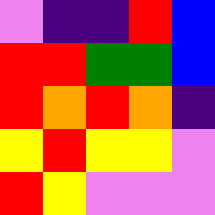[["violet", "indigo", "indigo", "red", "blue"], ["red", "red", "green", "green", "blue"], ["red", "orange", "red", "orange", "indigo"], ["yellow", "red", "yellow", "yellow", "violet"], ["red", "yellow", "violet", "violet", "violet"]]